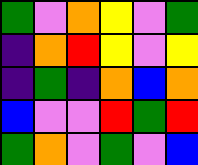[["green", "violet", "orange", "yellow", "violet", "green"], ["indigo", "orange", "red", "yellow", "violet", "yellow"], ["indigo", "green", "indigo", "orange", "blue", "orange"], ["blue", "violet", "violet", "red", "green", "red"], ["green", "orange", "violet", "green", "violet", "blue"]]